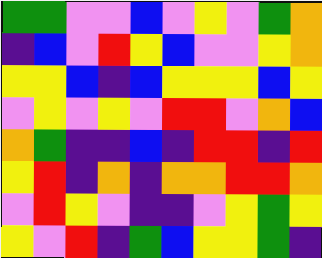[["green", "green", "violet", "violet", "blue", "violet", "yellow", "violet", "green", "orange"], ["indigo", "blue", "violet", "red", "yellow", "blue", "violet", "violet", "yellow", "orange"], ["yellow", "yellow", "blue", "indigo", "blue", "yellow", "yellow", "yellow", "blue", "yellow"], ["violet", "yellow", "violet", "yellow", "violet", "red", "red", "violet", "orange", "blue"], ["orange", "green", "indigo", "indigo", "blue", "indigo", "red", "red", "indigo", "red"], ["yellow", "red", "indigo", "orange", "indigo", "orange", "orange", "red", "red", "orange"], ["violet", "red", "yellow", "violet", "indigo", "indigo", "violet", "yellow", "green", "yellow"], ["yellow", "violet", "red", "indigo", "green", "blue", "yellow", "yellow", "green", "indigo"]]